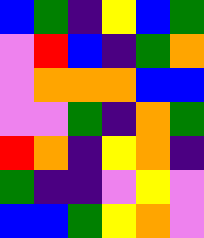[["blue", "green", "indigo", "yellow", "blue", "green"], ["violet", "red", "blue", "indigo", "green", "orange"], ["violet", "orange", "orange", "orange", "blue", "blue"], ["violet", "violet", "green", "indigo", "orange", "green"], ["red", "orange", "indigo", "yellow", "orange", "indigo"], ["green", "indigo", "indigo", "violet", "yellow", "violet"], ["blue", "blue", "green", "yellow", "orange", "violet"]]